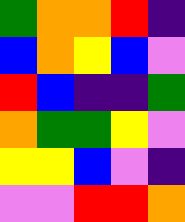[["green", "orange", "orange", "red", "indigo"], ["blue", "orange", "yellow", "blue", "violet"], ["red", "blue", "indigo", "indigo", "green"], ["orange", "green", "green", "yellow", "violet"], ["yellow", "yellow", "blue", "violet", "indigo"], ["violet", "violet", "red", "red", "orange"]]